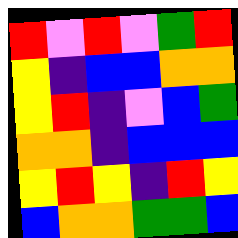[["red", "violet", "red", "violet", "green", "red"], ["yellow", "indigo", "blue", "blue", "orange", "orange"], ["yellow", "red", "indigo", "violet", "blue", "green"], ["orange", "orange", "indigo", "blue", "blue", "blue"], ["yellow", "red", "yellow", "indigo", "red", "yellow"], ["blue", "orange", "orange", "green", "green", "blue"]]